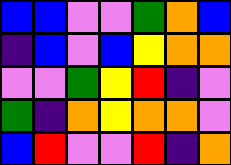[["blue", "blue", "violet", "violet", "green", "orange", "blue"], ["indigo", "blue", "violet", "blue", "yellow", "orange", "orange"], ["violet", "violet", "green", "yellow", "red", "indigo", "violet"], ["green", "indigo", "orange", "yellow", "orange", "orange", "violet"], ["blue", "red", "violet", "violet", "red", "indigo", "orange"]]